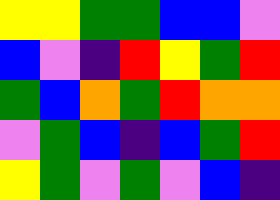[["yellow", "yellow", "green", "green", "blue", "blue", "violet"], ["blue", "violet", "indigo", "red", "yellow", "green", "red"], ["green", "blue", "orange", "green", "red", "orange", "orange"], ["violet", "green", "blue", "indigo", "blue", "green", "red"], ["yellow", "green", "violet", "green", "violet", "blue", "indigo"]]